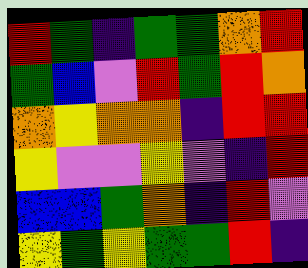[["red", "green", "indigo", "green", "green", "orange", "red"], ["green", "blue", "violet", "red", "green", "red", "orange"], ["orange", "yellow", "orange", "orange", "indigo", "red", "red"], ["yellow", "violet", "violet", "yellow", "violet", "indigo", "red"], ["blue", "blue", "green", "orange", "indigo", "red", "violet"], ["yellow", "green", "yellow", "green", "green", "red", "indigo"]]